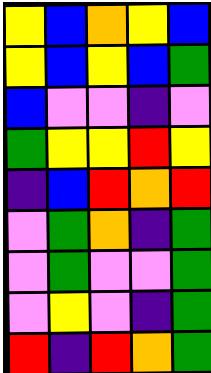[["yellow", "blue", "orange", "yellow", "blue"], ["yellow", "blue", "yellow", "blue", "green"], ["blue", "violet", "violet", "indigo", "violet"], ["green", "yellow", "yellow", "red", "yellow"], ["indigo", "blue", "red", "orange", "red"], ["violet", "green", "orange", "indigo", "green"], ["violet", "green", "violet", "violet", "green"], ["violet", "yellow", "violet", "indigo", "green"], ["red", "indigo", "red", "orange", "green"]]